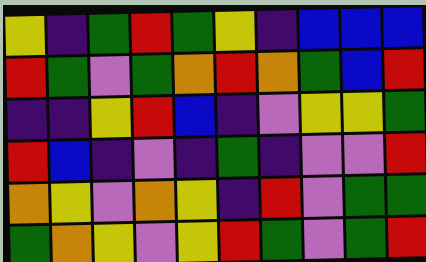[["yellow", "indigo", "green", "red", "green", "yellow", "indigo", "blue", "blue", "blue"], ["red", "green", "violet", "green", "orange", "red", "orange", "green", "blue", "red"], ["indigo", "indigo", "yellow", "red", "blue", "indigo", "violet", "yellow", "yellow", "green"], ["red", "blue", "indigo", "violet", "indigo", "green", "indigo", "violet", "violet", "red"], ["orange", "yellow", "violet", "orange", "yellow", "indigo", "red", "violet", "green", "green"], ["green", "orange", "yellow", "violet", "yellow", "red", "green", "violet", "green", "red"]]